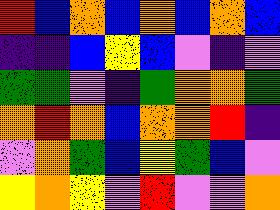[["red", "blue", "orange", "blue", "orange", "blue", "orange", "blue"], ["indigo", "indigo", "blue", "yellow", "blue", "violet", "indigo", "violet"], ["green", "green", "violet", "indigo", "green", "orange", "orange", "green"], ["orange", "red", "orange", "blue", "orange", "orange", "red", "indigo"], ["violet", "orange", "green", "blue", "yellow", "green", "blue", "violet"], ["yellow", "orange", "yellow", "violet", "red", "violet", "violet", "orange"]]